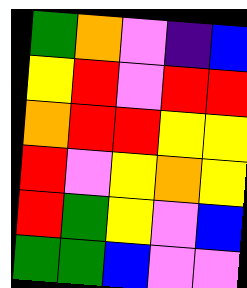[["green", "orange", "violet", "indigo", "blue"], ["yellow", "red", "violet", "red", "red"], ["orange", "red", "red", "yellow", "yellow"], ["red", "violet", "yellow", "orange", "yellow"], ["red", "green", "yellow", "violet", "blue"], ["green", "green", "blue", "violet", "violet"]]